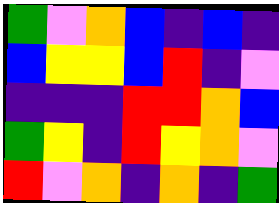[["green", "violet", "orange", "blue", "indigo", "blue", "indigo"], ["blue", "yellow", "yellow", "blue", "red", "indigo", "violet"], ["indigo", "indigo", "indigo", "red", "red", "orange", "blue"], ["green", "yellow", "indigo", "red", "yellow", "orange", "violet"], ["red", "violet", "orange", "indigo", "orange", "indigo", "green"]]